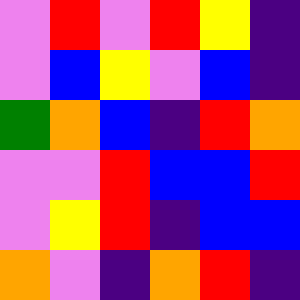[["violet", "red", "violet", "red", "yellow", "indigo"], ["violet", "blue", "yellow", "violet", "blue", "indigo"], ["green", "orange", "blue", "indigo", "red", "orange"], ["violet", "violet", "red", "blue", "blue", "red"], ["violet", "yellow", "red", "indigo", "blue", "blue"], ["orange", "violet", "indigo", "orange", "red", "indigo"]]